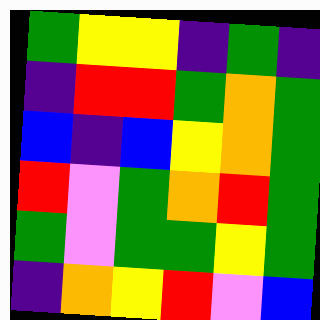[["green", "yellow", "yellow", "indigo", "green", "indigo"], ["indigo", "red", "red", "green", "orange", "green"], ["blue", "indigo", "blue", "yellow", "orange", "green"], ["red", "violet", "green", "orange", "red", "green"], ["green", "violet", "green", "green", "yellow", "green"], ["indigo", "orange", "yellow", "red", "violet", "blue"]]